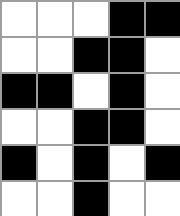[["white", "white", "white", "black", "black"], ["white", "white", "black", "black", "white"], ["black", "black", "white", "black", "white"], ["white", "white", "black", "black", "white"], ["black", "white", "black", "white", "black"], ["white", "white", "black", "white", "white"]]